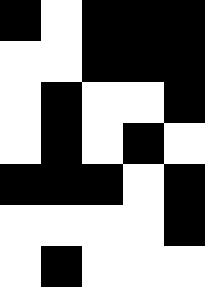[["black", "white", "black", "black", "black"], ["white", "white", "black", "black", "black"], ["white", "black", "white", "white", "black"], ["white", "black", "white", "black", "white"], ["black", "black", "black", "white", "black"], ["white", "white", "white", "white", "black"], ["white", "black", "white", "white", "white"]]